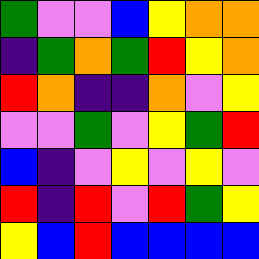[["green", "violet", "violet", "blue", "yellow", "orange", "orange"], ["indigo", "green", "orange", "green", "red", "yellow", "orange"], ["red", "orange", "indigo", "indigo", "orange", "violet", "yellow"], ["violet", "violet", "green", "violet", "yellow", "green", "red"], ["blue", "indigo", "violet", "yellow", "violet", "yellow", "violet"], ["red", "indigo", "red", "violet", "red", "green", "yellow"], ["yellow", "blue", "red", "blue", "blue", "blue", "blue"]]